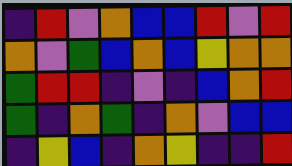[["indigo", "red", "violet", "orange", "blue", "blue", "red", "violet", "red"], ["orange", "violet", "green", "blue", "orange", "blue", "yellow", "orange", "orange"], ["green", "red", "red", "indigo", "violet", "indigo", "blue", "orange", "red"], ["green", "indigo", "orange", "green", "indigo", "orange", "violet", "blue", "blue"], ["indigo", "yellow", "blue", "indigo", "orange", "yellow", "indigo", "indigo", "red"]]